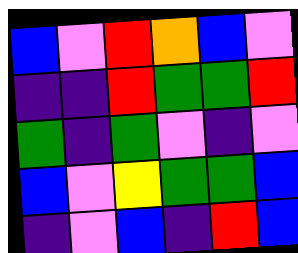[["blue", "violet", "red", "orange", "blue", "violet"], ["indigo", "indigo", "red", "green", "green", "red"], ["green", "indigo", "green", "violet", "indigo", "violet"], ["blue", "violet", "yellow", "green", "green", "blue"], ["indigo", "violet", "blue", "indigo", "red", "blue"]]